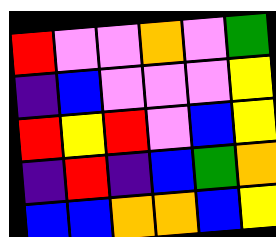[["red", "violet", "violet", "orange", "violet", "green"], ["indigo", "blue", "violet", "violet", "violet", "yellow"], ["red", "yellow", "red", "violet", "blue", "yellow"], ["indigo", "red", "indigo", "blue", "green", "orange"], ["blue", "blue", "orange", "orange", "blue", "yellow"]]